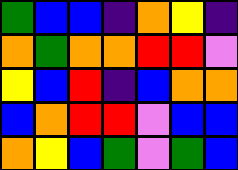[["green", "blue", "blue", "indigo", "orange", "yellow", "indigo"], ["orange", "green", "orange", "orange", "red", "red", "violet"], ["yellow", "blue", "red", "indigo", "blue", "orange", "orange"], ["blue", "orange", "red", "red", "violet", "blue", "blue"], ["orange", "yellow", "blue", "green", "violet", "green", "blue"]]